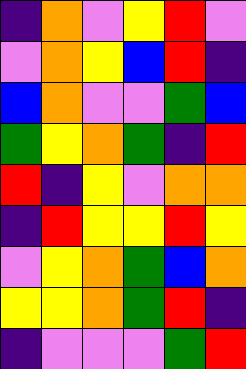[["indigo", "orange", "violet", "yellow", "red", "violet"], ["violet", "orange", "yellow", "blue", "red", "indigo"], ["blue", "orange", "violet", "violet", "green", "blue"], ["green", "yellow", "orange", "green", "indigo", "red"], ["red", "indigo", "yellow", "violet", "orange", "orange"], ["indigo", "red", "yellow", "yellow", "red", "yellow"], ["violet", "yellow", "orange", "green", "blue", "orange"], ["yellow", "yellow", "orange", "green", "red", "indigo"], ["indigo", "violet", "violet", "violet", "green", "red"]]